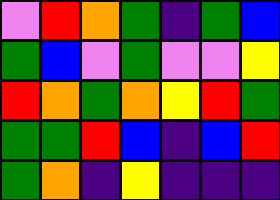[["violet", "red", "orange", "green", "indigo", "green", "blue"], ["green", "blue", "violet", "green", "violet", "violet", "yellow"], ["red", "orange", "green", "orange", "yellow", "red", "green"], ["green", "green", "red", "blue", "indigo", "blue", "red"], ["green", "orange", "indigo", "yellow", "indigo", "indigo", "indigo"]]